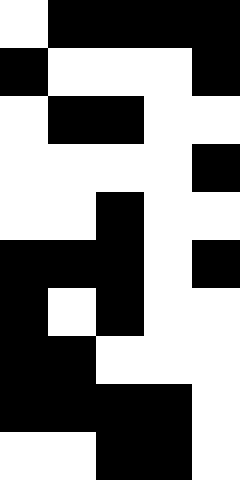[["white", "black", "black", "black", "black"], ["black", "white", "white", "white", "black"], ["white", "black", "black", "white", "white"], ["white", "white", "white", "white", "black"], ["white", "white", "black", "white", "white"], ["black", "black", "black", "white", "black"], ["black", "white", "black", "white", "white"], ["black", "black", "white", "white", "white"], ["black", "black", "black", "black", "white"], ["white", "white", "black", "black", "white"]]